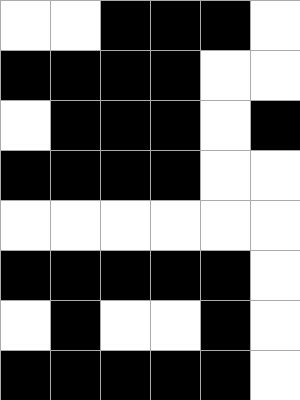[["white", "white", "black", "black", "black", "white"], ["black", "black", "black", "black", "white", "white"], ["white", "black", "black", "black", "white", "black"], ["black", "black", "black", "black", "white", "white"], ["white", "white", "white", "white", "white", "white"], ["black", "black", "black", "black", "black", "white"], ["white", "black", "white", "white", "black", "white"], ["black", "black", "black", "black", "black", "white"]]